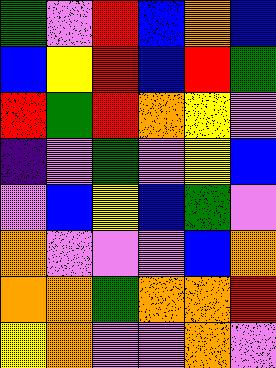[["green", "violet", "red", "blue", "orange", "blue"], ["blue", "yellow", "red", "blue", "red", "green"], ["red", "green", "red", "orange", "yellow", "violet"], ["indigo", "violet", "green", "violet", "yellow", "blue"], ["violet", "blue", "yellow", "blue", "green", "violet"], ["orange", "violet", "violet", "violet", "blue", "orange"], ["orange", "orange", "green", "orange", "orange", "red"], ["yellow", "orange", "violet", "violet", "orange", "violet"]]